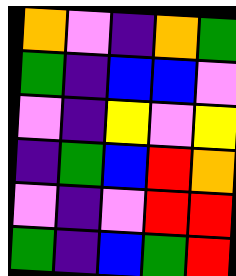[["orange", "violet", "indigo", "orange", "green"], ["green", "indigo", "blue", "blue", "violet"], ["violet", "indigo", "yellow", "violet", "yellow"], ["indigo", "green", "blue", "red", "orange"], ["violet", "indigo", "violet", "red", "red"], ["green", "indigo", "blue", "green", "red"]]